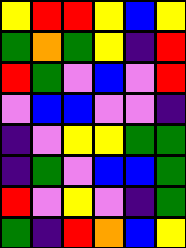[["yellow", "red", "red", "yellow", "blue", "yellow"], ["green", "orange", "green", "yellow", "indigo", "red"], ["red", "green", "violet", "blue", "violet", "red"], ["violet", "blue", "blue", "violet", "violet", "indigo"], ["indigo", "violet", "yellow", "yellow", "green", "green"], ["indigo", "green", "violet", "blue", "blue", "green"], ["red", "violet", "yellow", "violet", "indigo", "green"], ["green", "indigo", "red", "orange", "blue", "yellow"]]